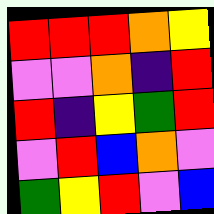[["red", "red", "red", "orange", "yellow"], ["violet", "violet", "orange", "indigo", "red"], ["red", "indigo", "yellow", "green", "red"], ["violet", "red", "blue", "orange", "violet"], ["green", "yellow", "red", "violet", "blue"]]